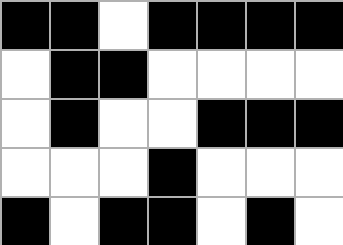[["black", "black", "white", "black", "black", "black", "black"], ["white", "black", "black", "white", "white", "white", "white"], ["white", "black", "white", "white", "black", "black", "black"], ["white", "white", "white", "black", "white", "white", "white"], ["black", "white", "black", "black", "white", "black", "white"]]